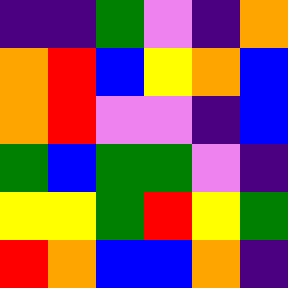[["indigo", "indigo", "green", "violet", "indigo", "orange"], ["orange", "red", "blue", "yellow", "orange", "blue"], ["orange", "red", "violet", "violet", "indigo", "blue"], ["green", "blue", "green", "green", "violet", "indigo"], ["yellow", "yellow", "green", "red", "yellow", "green"], ["red", "orange", "blue", "blue", "orange", "indigo"]]